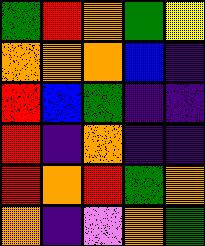[["green", "red", "orange", "green", "yellow"], ["orange", "orange", "orange", "blue", "indigo"], ["red", "blue", "green", "indigo", "indigo"], ["red", "indigo", "orange", "indigo", "indigo"], ["red", "orange", "red", "green", "orange"], ["orange", "indigo", "violet", "orange", "green"]]